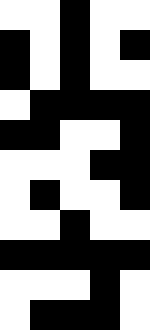[["white", "white", "black", "white", "white"], ["black", "white", "black", "white", "black"], ["black", "white", "black", "white", "white"], ["white", "black", "black", "black", "black"], ["black", "black", "white", "white", "black"], ["white", "white", "white", "black", "black"], ["white", "black", "white", "white", "black"], ["white", "white", "black", "white", "white"], ["black", "black", "black", "black", "black"], ["white", "white", "white", "black", "white"], ["white", "black", "black", "black", "white"]]